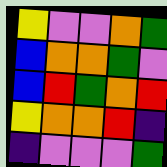[["yellow", "violet", "violet", "orange", "green"], ["blue", "orange", "orange", "green", "violet"], ["blue", "red", "green", "orange", "red"], ["yellow", "orange", "orange", "red", "indigo"], ["indigo", "violet", "violet", "violet", "green"]]